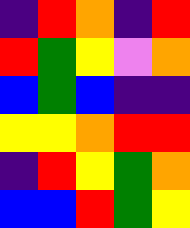[["indigo", "red", "orange", "indigo", "red"], ["red", "green", "yellow", "violet", "orange"], ["blue", "green", "blue", "indigo", "indigo"], ["yellow", "yellow", "orange", "red", "red"], ["indigo", "red", "yellow", "green", "orange"], ["blue", "blue", "red", "green", "yellow"]]